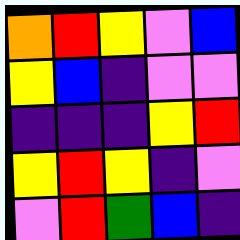[["orange", "red", "yellow", "violet", "blue"], ["yellow", "blue", "indigo", "violet", "violet"], ["indigo", "indigo", "indigo", "yellow", "red"], ["yellow", "red", "yellow", "indigo", "violet"], ["violet", "red", "green", "blue", "indigo"]]